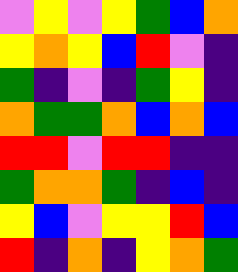[["violet", "yellow", "violet", "yellow", "green", "blue", "orange"], ["yellow", "orange", "yellow", "blue", "red", "violet", "indigo"], ["green", "indigo", "violet", "indigo", "green", "yellow", "indigo"], ["orange", "green", "green", "orange", "blue", "orange", "blue"], ["red", "red", "violet", "red", "red", "indigo", "indigo"], ["green", "orange", "orange", "green", "indigo", "blue", "indigo"], ["yellow", "blue", "violet", "yellow", "yellow", "red", "blue"], ["red", "indigo", "orange", "indigo", "yellow", "orange", "green"]]